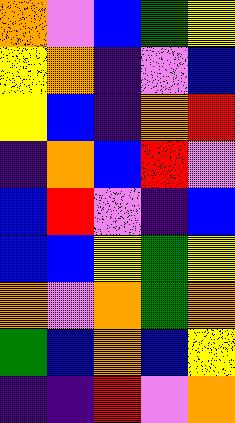[["orange", "violet", "blue", "green", "yellow"], ["yellow", "orange", "indigo", "violet", "blue"], ["yellow", "blue", "indigo", "orange", "red"], ["indigo", "orange", "blue", "red", "violet"], ["blue", "red", "violet", "indigo", "blue"], ["blue", "blue", "yellow", "green", "yellow"], ["orange", "violet", "orange", "green", "orange"], ["green", "blue", "orange", "blue", "yellow"], ["indigo", "indigo", "red", "violet", "orange"]]